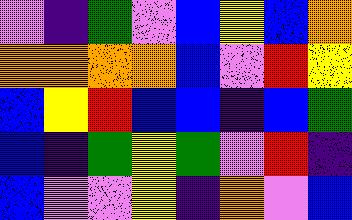[["violet", "indigo", "green", "violet", "blue", "yellow", "blue", "orange"], ["orange", "orange", "orange", "orange", "blue", "violet", "red", "yellow"], ["blue", "yellow", "red", "blue", "blue", "indigo", "blue", "green"], ["blue", "indigo", "green", "yellow", "green", "violet", "red", "indigo"], ["blue", "violet", "violet", "yellow", "indigo", "orange", "violet", "blue"]]